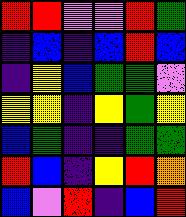[["red", "red", "violet", "violet", "red", "green"], ["indigo", "blue", "indigo", "blue", "red", "blue"], ["indigo", "yellow", "blue", "green", "green", "violet"], ["yellow", "yellow", "indigo", "yellow", "green", "yellow"], ["blue", "green", "indigo", "indigo", "green", "green"], ["red", "blue", "indigo", "yellow", "red", "orange"], ["blue", "violet", "red", "indigo", "blue", "red"]]